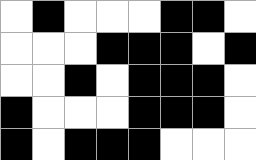[["white", "black", "white", "white", "white", "black", "black", "white"], ["white", "white", "white", "black", "black", "black", "white", "black"], ["white", "white", "black", "white", "black", "black", "black", "white"], ["black", "white", "white", "white", "black", "black", "black", "white"], ["black", "white", "black", "black", "black", "white", "white", "white"]]